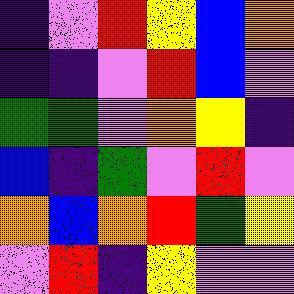[["indigo", "violet", "red", "yellow", "blue", "orange"], ["indigo", "indigo", "violet", "red", "blue", "violet"], ["green", "green", "violet", "orange", "yellow", "indigo"], ["blue", "indigo", "green", "violet", "red", "violet"], ["orange", "blue", "orange", "red", "green", "yellow"], ["violet", "red", "indigo", "yellow", "violet", "violet"]]